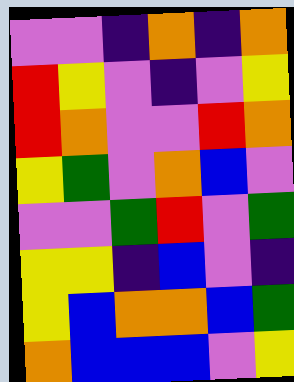[["violet", "violet", "indigo", "orange", "indigo", "orange"], ["red", "yellow", "violet", "indigo", "violet", "yellow"], ["red", "orange", "violet", "violet", "red", "orange"], ["yellow", "green", "violet", "orange", "blue", "violet"], ["violet", "violet", "green", "red", "violet", "green"], ["yellow", "yellow", "indigo", "blue", "violet", "indigo"], ["yellow", "blue", "orange", "orange", "blue", "green"], ["orange", "blue", "blue", "blue", "violet", "yellow"]]